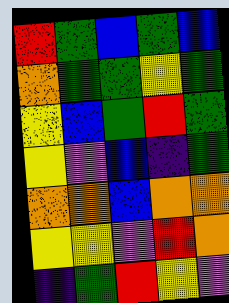[["red", "green", "blue", "green", "blue"], ["orange", "green", "green", "yellow", "green"], ["yellow", "blue", "green", "red", "green"], ["yellow", "violet", "blue", "indigo", "green"], ["orange", "orange", "blue", "orange", "orange"], ["yellow", "yellow", "violet", "red", "orange"], ["indigo", "green", "red", "yellow", "violet"]]